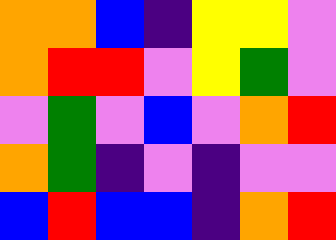[["orange", "orange", "blue", "indigo", "yellow", "yellow", "violet"], ["orange", "red", "red", "violet", "yellow", "green", "violet"], ["violet", "green", "violet", "blue", "violet", "orange", "red"], ["orange", "green", "indigo", "violet", "indigo", "violet", "violet"], ["blue", "red", "blue", "blue", "indigo", "orange", "red"]]